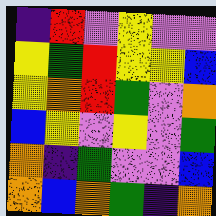[["indigo", "red", "violet", "yellow", "violet", "violet"], ["yellow", "green", "red", "yellow", "yellow", "blue"], ["yellow", "orange", "red", "green", "violet", "orange"], ["blue", "yellow", "violet", "yellow", "violet", "green"], ["orange", "indigo", "green", "violet", "violet", "blue"], ["orange", "blue", "orange", "green", "indigo", "orange"]]